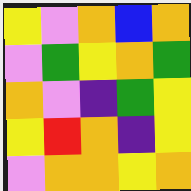[["yellow", "violet", "orange", "blue", "orange"], ["violet", "green", "yellow", "orange", "green"], ["orange", "violet", "indigo", "green", "yellow"], ["yellow", "red", "orange", "indigo", "yellow"], ["violet", "orange", "orange", "yellow", "orange"]]